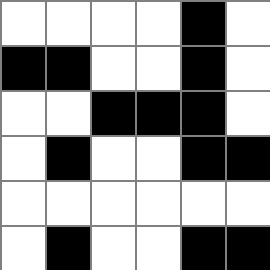[["white", "white", "white", "white", "black", "white"], ["black", "black", "white", "white", "black", "white"], ["white", "white", "black", "black", "black", "white"], ["white", "black", "white", "white", "black", "black"], ["white", "white", "white", "white", "white", "white"], ["white", "black", "white", "white", "black", "black"]]